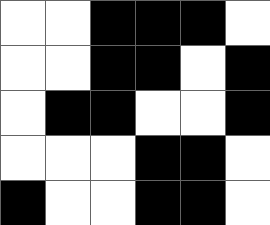[["white", "white", "black", "black", "black", "white"], ["white", "white", "black", "black", "white", "black"], ["white", "black", "black", "white", "white", "black"], ["white", "white", "white", "black", "black", "white"], ["black", "white", "white", "black", "black", "white"]]